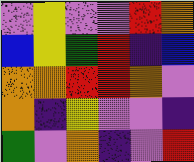[["violet", "yellow", "violet", "violet", "red", "orange"], ["blue", "yellow", "green", "red", "indigo", "blue"], ["orange", "orange", "red", "red", "orange", "violet"], ["orange", "indigo", "yellow", "violet", "violet", "indigo"], ["green", "violet", "orange", "indigo", "violet", "red"]]